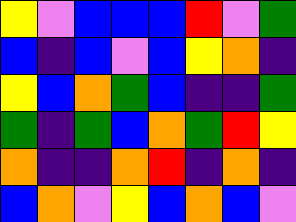[["yellow", "violet", "blue", "blue", "blue", "red", "violet", "green"], ["blue", "indigo", "blue", "violet", "blue", "yellow", "orange", "indigo"], ["yellow", "blue", "orange", "green", "blue", "indigo", "indigo", "green"], ["green", "indigo", "green", "blue", "orange", "green", "red", "yellow"], ["orange", "indigo", "indigo", "orange", "red", "indigo", "orange", "indigo"], ["blue", "orange", "violet", "yellow", "blue", "orange", "blue", "violet"]]